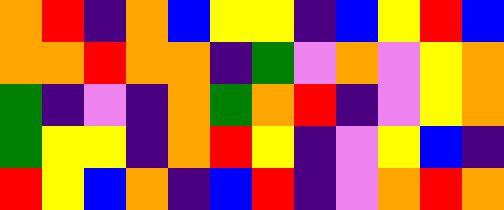[["orange", "red", "indigo", "orange", "blue", "yellow", "yellow", "indigo", "blue", "yellow", "red", "blue"], ["orange", "orange", "red", "orange", "orange", "indigo", "green", "violet", "orange", "violet", "yellow", "orange"], ["green", "indigo", "violet", "indigo", "orange", "green", "orange", "red", "indigo", "violet", "yellow", "orange"], ["green", "yellow", "yellow", "indigo", "orange", "red", "yellow", "indigo", "violet", "yellow", "blue", "indigo"], ["red", "yellow", "blue", "orange", "indigo", "blue", "red", "indigo", "violet", "orange", "red", "orange"]]